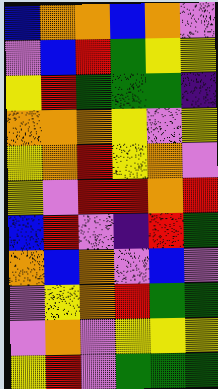[["blue", "orange", "orange", "blue", "orange", "violet"], ["violet", "blue", "red", "green", "yellow", "yellow"], ["yellow", "red", "green", "green", "green", "indigo"], ["orange", "orange", "orange", "yellow", "violet", "yellow"], ["yellow", "orange", "red", "yellow", "orange", "violet"], ["yellow", "violet", "red", "red", "orange", "red"], ["blue", "red", "violet", "indigo", "red", "green"], ["orange", "blue", "orange", "violet", "blue", "violet"], ["violet", "yellow", "orange", "red", "green", "green"], ["violet", "orange", "violet", "yellow", "yellow", "yellow"], ["yellow", "red", "violet", "green", "green", "green"]]